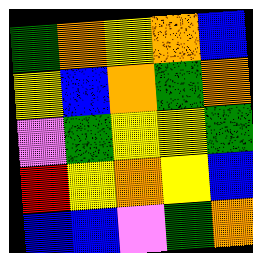[["green", "orange", "yellow", "orange", "blue"], ["yellow", "blue", "orange", "green", "orange"], ["violet", "green", "yellow", "yellow", "green"], ["red", "yellow", "orange", "yellow", "blue"], ["blue", "blue", "violet", "green", "orange"]]